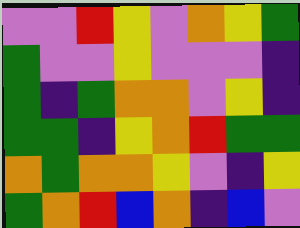[["violet", "violet", "red", "yellow", "violet", "orange", "yellow", "green"], ["green", "violet", "violet", "yellow", "violet", "violet", "violet", "indigo"], ["green", "indigo", "green", "orange", "orange", "violet", "yellow", "indigo"], ["green", "green", "indigo", "yellow", "orange", "red", "green", "green"], ["orange", "green", "orange", "orange", "yellow", "violet", "indigo", "yellow"], ["green", "orange", "red", "blue", "orange", "indigo", "blue", "violet"]]